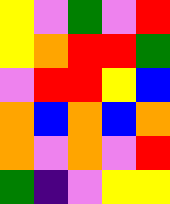[["yellow", "violet", "green", "violet", "red"], ["yellow", "orange", "red", "red", "green"], ["violet", "red", "red", "yellow", "blue"], ["orange", "blue", "orange", "blue", "orange"], ["orange", "violet", "orange", "violet", "red"], ["green", "indigo", "violet", "yellow", "yellow"]]